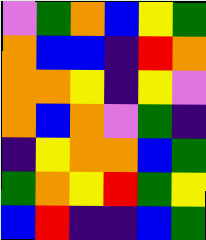[["violet", "green", "orange", "blue", "yellow", "green"], ["orange", "blue", "blue", "indigo", "red", "orange"], ["orange", "orange", "yellow", "indigo", "yellow", "violet"], ["orange", "blue", "orange", "violet", "green", "indigo"], ["indigo", "yellow", "orange", "orange", "blue", "green"], ["green", "orange", "yellow", "red", "green", "yellow"], ["blue", "red", "indigo", "indigo", "blue", "green"]]